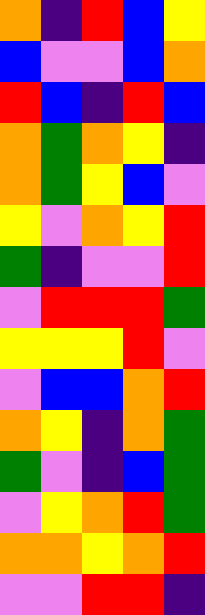[["orange", "indigo", "red", "blue", "yellow"], ["blue", "violet", "violet", "blue", "orange"], ["red", "blue", "indigo", "red", "blue"], ["orange", "green", "orange", "yellow", "indigo"], ["orange", "green", "yellow", "blue", "violet"], ["yellow", "violet", "orange", "yellow", "red"], ["green", "indigo", "violet", "violet", "red"], ["violet", "red", "red", "red", "green"], ["yellow", "yellow", "yellow", "red", "violet"], ["violet", "blue", "blue", "orange", "red"], ["orange", "yellow", "indigo", "orange", "green"], ["green", "violet", "indigo", "blue", "green"], ["violet", "yellow", "orange", "red", "green"], ["orange", "orange", "yellow", "orange", "red"], ["violet", "violet", "red", "red", "indigo"]]